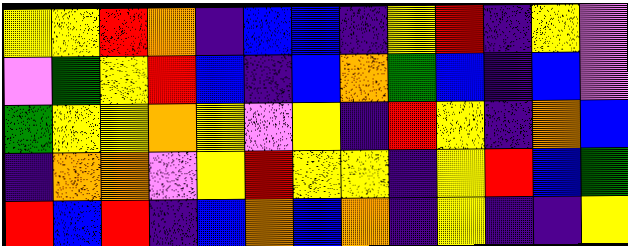[["yellow", "yellow", "red", "orange", "indigo", "blue", "blue", "indigo", "yellow", "red", "indigo", "yellow", "violet"], ["violet", "green", "yellow", "red", "blue", "indigo", "blue", "orange", "green", "blue", "indigo", "blue", "violet"], ["green", "yellow", "yellow", "orange", "yellow", "violet", "yellow", "indigo", "red", "yellow", "indigo", "orange", "blue"], ["indigo", "orange", "orange", "violet", "yellow", "red", "yellow", "yellow", "indigo", "yellow", "red", "blue", "green"], ["red", "blue", "red", "indigo", "blue", "orange", "blue", "orange", "indigo", "yellow", "indigo", "indigo", "yellow"]]